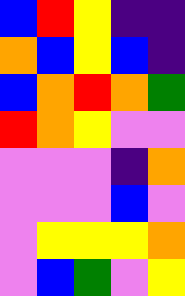[["blue", "red", "yellow", "indigo", "indigo"], ["orange", "blue", "yellow", "blue", "indigo"], ["blue", "orange", "red", "orange", "green"], ["red", "orange", "yellow", "violet", "violet"], ["violet", "violet", "violet", "indigo", "orange"], ["violet", "violet", "violet", "blue", "violet"], ["violet", "yellow", "yellow", "yellow", "orange"], ["violet", "blue", "green", "violet", "yellow"]]